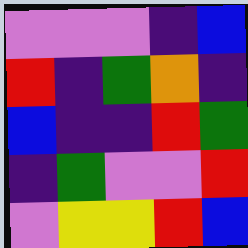[["violet", "violet", "violet", "indigo", "blue"], ["red", "indigo", "green", "orange", "indigo"], ["blue", "indigo", "indigo", "red", "green"], ["indigo", "green", "violet", "violet", "red"], ["violet", "yellow", "yellow", "red", "blue"]]